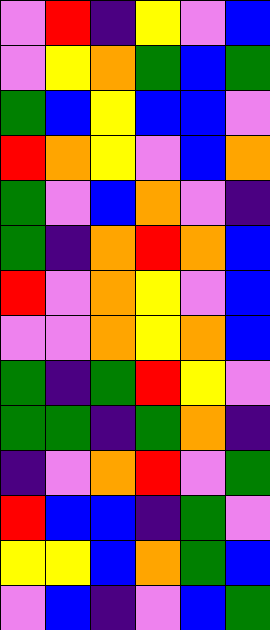[["violet", "red", "indigo", "yellow", "violet", "blue"], ["violet", "yellow", "orange", "green", "blue", "green"], ["green", "blue", "yellow", "blue", "blue", "violet"], ["red", "orange", "yellow", "violet", "blue", "orange"], ["green", "violet", "blue", "orange", "violet", "indigo"], ["green", "indigo", "orange", "red", "orange", "blue"], ["red", "violet", "orange", "yellow", "violet", "blue"], ["violet", "violet", "orange", "yellow", "orange", "blue"], ["green", "indigo", "green", "red", "yellow", "violet"], ["green", "green", "indigo", "green", "orange", "indigo"], ["indigo", "violet", "orange", "red", "violet", "green"], ["red", "blue", "blue", "indigo", "green", "violet"], ["yellow", "yellow", "blue", "orange", "green", "blue"], ["violet", "blue", "indigo", "violet", "blue", "green"]]